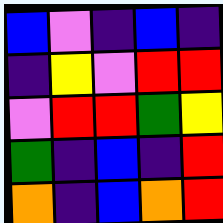[["blue", "violet", "indigo", "blue", "indigo"], ["indigo", "yellow", "violet", "red", "red"], ["violet", "red", "red", "green", "yellow"], ["green", "indigo", "blue", "indigo", "red"], ["orange", "indigo", "blue", "orange", "red"]]